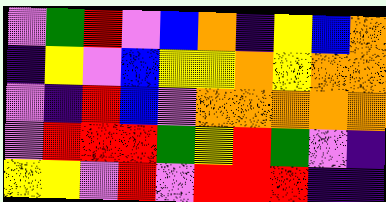[["violet", "green", "red", "violet", "blue", "orange", "indigo", "yellow", "blue", "orange"], ["indigo", "yellow", "violet", "blue", "yellow", "yellow", "orange", "yellow", "orange", "orange"], ["violet", "indigo", "red", "blue", "violet", "orange", "orange", "orange", "orange", "orange"], ["violet", "red", "red", "red", "green", "yellow", "red", "green", "violet", "indigo"], ["yellow", "yellow", "violet", "red", "violet", "red", "red", "red", "indigo", "indigo"]]